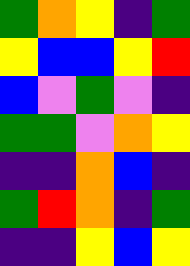[["green", "orange", "yellow", "indigo", "green"], ["yellow", "blue", "blue", "yellow", "red"], ["blue", "violet", "green", "violet", "indigo"], ["green", "green", "violet", "orange", "yellow"], ["indigo", "indigo", "orange", "blue", "indigo"], ["green", "red", "orange", "indigo", "green"], ["indigo", "indigo", "yellow", "blue", "yellow"]]